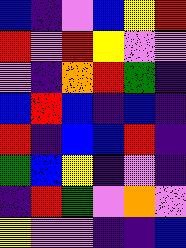[["blue", "indigo", "violet", "blue", "yellow", "red"], ["red", "violet", "red", "yellow", "violet", "violet"], ["violet", "indigo", "orange", "red", "green", "indigo"], ["blue", "red", "blue", "indigo", "blue", "indigo"], ["red", "indigo", "blue", "blue", "red", "indigo"], ["green", "blue", "yellow", "indigo", "violet", "indigo"], ["indigo", "red", "green", "violet", "orange", "violet"], ["yellow", "violet", "violet", "indigo", "indigo", "blue"]]